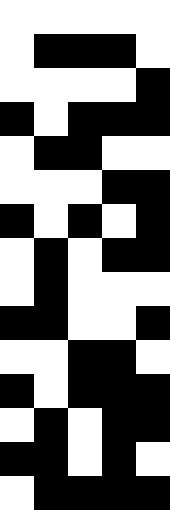[["white", "white", "white", "white", "white"], ["white", "black", "black", "black", "white"], ["white", "white", "white", "white", "black"], ["black", "white", "black", "black", "black"], ["white", "black", "black", "white", "white"], ["white", "white", "white", "black", "black"], ["black", "white", "black", "white", "black"], ["white", "black", "white", "black", "black"], ["white", "black", "white", "white", "white"], ["black", "black", "white", "white", "black"], ["white", "white", "black", "black", "white"], ["black", "white", "black", "black", "black"], ["white", "black", "white", "black", "black"], ["black", "black", "white", "black", "white"], ["white", "black", "black", "black", "black"]]